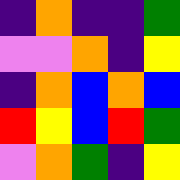[["indigo", "orange", "indigo", "indigo", "green"], ["violet", "violet", "orange", "indigo", "yellow"], ["indigo", "orange", "blue", "orange", "blue"], ["red", "yellow", "blue", "red", "green"], ["violet", "orange", "green", "indigo", "yellow"]]